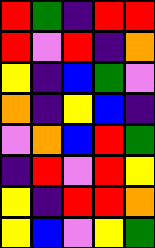[["red", "green", "indigo", "red", "red"], ["red", "violet", "red", "indigo", "orange"], ["yellow", "indigo", "blue", "green", "violet"], ["orange", "indigo", "yellow", "blue", "indigo"], ["violet", "orange", "blue", "red", "green"], ["indigo", "red", "violet", "red", "yellow"], ["yellow", "indigo", "red", "red", "orange"], ["yellow", "blue", "violet", "yellow", "green"]]